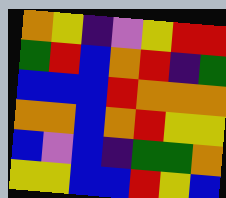[["orange", "yellow", "indigo", "violet", "yellow", "red", "red"], ["green", "red", "blue", "orange", "red", "indigo", "green"], ["blue", "blue", "blue", "red", "orange", "orange", "orange"], ["orange", "orange", "blue", "orange", "red", "yellow", "yellow"], ["blue", "violet", "blue", "indigo", "green", "green", "orange"], ["yellow", "yellow", "blue", "blue", "red", "yellow", "blue"]]